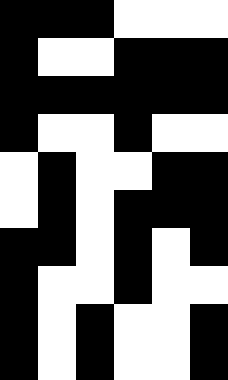[["black", "black", "black", "white", "white", "white"], ["black", "white", "white", "black", "black", "black"], ["black", "black", "black", "black", "black", "black"], ["black", "white", "white", "black", "white", "white"], ["white", "black", "white", "white", "black", "black"], ["white", "black", "white", "black", "black", "black"], ["black", "black", "white", "black", "white", "black"], ["black", "white", "white", "black", "white", "white"], ["black", "white", "black", "white", "white", "black"], ["black", "white", "black", "white", "white", "black"]]